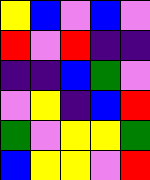[["yellow", "blue", "violet", "blue", "violet"], ["red", "violet", "red", "indigo", "indigo"], ["indigo", "indigo", "blue", "green", "violet"], ["violet", "yellow", "indigo", "blue", "red"], ["green", "violet", "yellow", "yellow", "green"], ["blue", "yellow", "yellow", "violet", "red"]]